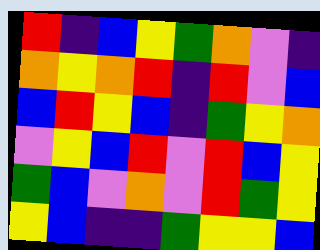[["red", "indigo", "blue", "yellow", "green", "orange", "violet", "indigo"], ["orange", "yellow", "orange", "red", "indigo", "red", "violet", "blue"], ["blue", "red", "yellow", "blue", "indigo", "green", "yellow", "orange"], ["violet", "yellow", "blue", "red", "violet", "red", "blue", "yellow"], ["green", "blue", "violet", "orange", "violet", "red", "green", "yellow"], ["yellow", "blue", "indigo", "indigo", "green", "yellow", "yellow", "blue"]]